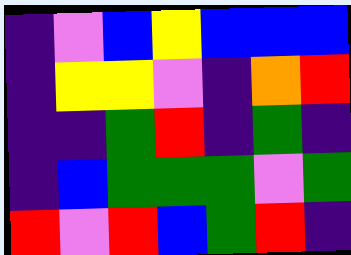[["indigo", "violet", "blue", "yellow", "blue", "blue", "blue"], ["indigo", "yellow", "yellow", "violet", "indigo", "orange", "red"], ["indigo", "indigo", "green", "red", "indigo", "green", "indigo"], ["indigo", "blue", "green", "green", "green", "violet", "green"], ["red", "violet", "red", "blue", "green", "red", "indigo"]]